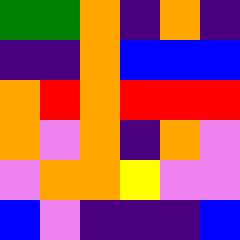[["green", "green", "orange", "indigo", "orange", "indigo"], ["indigo", "indigo", "orange", "blue", "blue", "blue"], ["orange", "red", "orange", "red", "red", "red"], ["orange", "violet", "orange", "indigo", "orange", "violet"], ["violet", "orange", "orange", "yellow", "violet", "violet"], ["blue", "violet", "indigo", "indigo", "indigo", "blue"]]